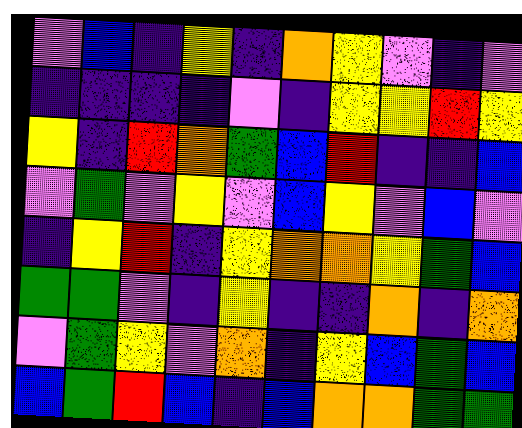[["violet", "blue", "indigo", "yellow", "indigo", "orange", "yellow", "violet", "indigo", "violet"], ["indigo", "indigo", "indigo", "indigo", "violet", "indigo", "yellow", "yellow", "red", "yellow"], ["yellow", "indigo", "red", "orange", "green", "blue", "red", "indigo", "indigo", "blue"], ["violet", "green", "violet", "yellow", "violet", "blue", "yellow", "violet", "blue", "violet"], ["indigo", "yellow", "red", "indigo", "yellow", "orange", "orange", "yellow", "green", "blue"], ["green", "green", "violet", "indigo", "yellow", "indigo", "indigo", "orange", "indigo", "orange"], ["violet", "green", "yellow", "violet", "orange", "indigo", "yellow", "blue", "green", "blue"], ["blue", "green", "red", "blue", "indigo", "blue", "orange", "orange", "green", "green"]]